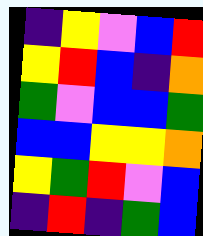[["indigo", "yellow", "violet", "blue", "red"], ["yellow", "red", "blue", "indigo", "orange"], ["green", "violet", "blue", "blue", "green"], ["blue", "blue", "yellow", "yellow", "orange"], ["yellow", "green", "red", "violet", "blue"], ["indigo", "red", "indigo", "green", "blue"]]